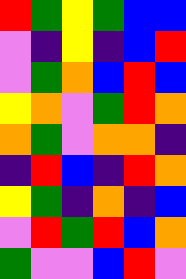[["red", "green", "yellow", "green", "blue", "blue"], ["violet", "indigo", "yellow", "indigo", "blue", "red"], ["violet", "green", "orange", "blue", "red", "blue"], ["yellow", "orange", "violet", "green", "red", "orange"], ["orange", "green", "violet", "orange", "orange", "indigo"], ["indigo", "red", "blue", "indigo", "red", "orange"], ["yellow", "green", "indigo", "orange", "indigo", "blue"], ["violet", "red", "green", "red", "blue", "orange"], ["green", "violet", "violet", "blue", "red", "violet"]]